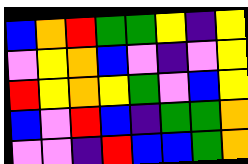[["blue", "orange", "red", "green", "green", "yellow", "indigo", "yellow"], ["violet", "yellow", "orange", "blue", "violet", "indigo", "violet", "yellow"], ["red", "yellow", "orange", "yellow", "green", "violet", "blue", "yellow"], ["blue", "violet", "red", "blue", "indigo", "green", "green", "orange"], ["violet", "violet", "indigo", "red", "blue", "blue", "green", "orange"]]